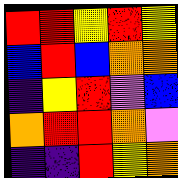[["red", "red", "yellow", "red", "yellow"], ["blue", "red", "blue", "orange", "orange"], ["indigo", "yellow", "red", "violet", "blue"], ["orange", "red", "red", "orange", "violet"], ["indigo", "indigo", "red", "yellow", "orange"]]